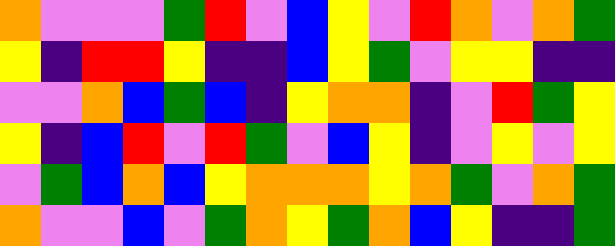[["orange", "violet", "violet", "violet", "green", "red", "violet", "blue", "yellow", "violet", "red", "orange", "violet", "orange", "green"], ["yellow", "indigo", "red", "red", "yellow", "indigo", "indigo", "blue", "yellow", "green", "violet", "yellow", "yellow", "indigo", "indigo"], ["violet", "violet", "orange", "blue", "green", "blue", "indigo", "yellow", "orange", "orange", "indigo", "violet", "red", "green", "yellow"], ["yellow", "indigo", "blue", "red", "violet", "red", "green", "violet", "blue", "yellow", "indigo", "violet", "yellow", "violet", "yellow"], ["violet", "green", "blue", "orange", "blue", "yellow", "orange", "orange", "orange", "yellow", "orange", "green", "violet", "orange", "green"], ["orange", "violet", "violet", "blue", "violet", "green", "orange", "yellow", "green", "orange", "blue", "yellow", "indigo", "indigo", "green"]]